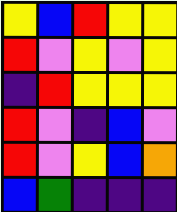[["yellow", "blue", "red", "yellow", "yellow"], ["red", "violet", "yellow", "violet", "yellow"], ["indigo", "red", "yellow", "yellow", "yellow"], ["red", "violet", "indigo", "blue", "violet"], ["red", "violet", "yellow", "blue", "orange"], ["blue", "green", "indigo", "indigo", "indigo"]]